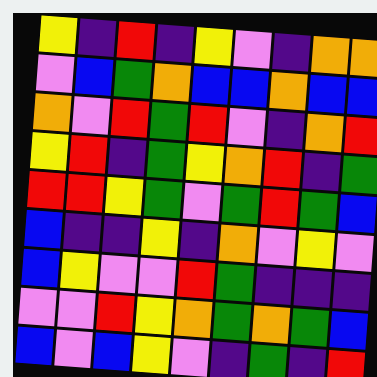[["yellow", "indigo", "red", "indigo", "yellow", "violet", "indigo", "orange", "orange"], ["violet", "blue", "green", "orange", "blue", "blue", "orange", "blue", "blue"], ["orange", "violet", "red", "green", "red", "violet", "indigo", "orange", "red"], ["yellow", "red", "indigo", "green", "yellow", "orange", "red", "indigo", "green"], ["red", "red", "yellow", "green", "violet", "green", "red", "green", "blue"], ["blue", "indigo", "indigo", "yellow", "indigo", "orange", "violet", "yellow", "violet"], ["blue", "yellow", "violet", "violet", "red", "green", "indigo", "indigo", "indigo"], ["violet", "violet", "red", "yellow", "orange", "green", "orange", "green", "blue"], ["blue", "violet", "blue", "yellow", "violet", "indigo", "green", "indigo", "red"]]